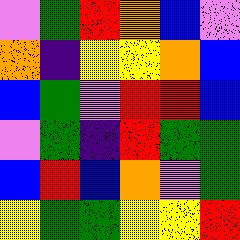[["violet", "green", "red", "orange", "blue", "violet"], ["orange", "indigo", "yellow", "yellow", "orange", "blue"], ["blue", "green", "violet", "red", "red", "blue"], ["violet", "green", "indigo", "red", "green", "green"], ["blue", "red", "blue", "orange", "violet", "green"], ["yellow", "green", "green", "yellow", "yellow", "red"]]